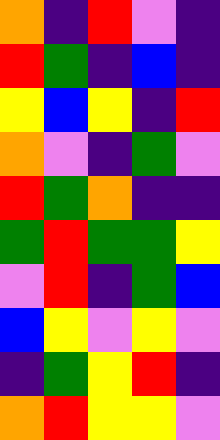[["orange", "indigo", "red", "violet", "indigo"], ["red", "green", "indigo", "blue", "indigo"], ["yellow", "blue", "yellow", "indigo", "red"], ["orange", "violet", "indigo", "green", "violet"], ["red", "green", "orange", "indigo", "indigo"], ["green", "red", "green", "green", "yellow"], ["violet", "red", "indigo", "green", "blue"], ["blue", "yellow", "violet", "yellow", "violet"], ["indigo", "green", "yellow", "red", "indigo"], ["orange", "red", "yellow", "yellow", "violet"]]